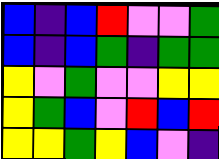[["blue", "indigo", "blue", "red", "violet", "violet", "green"], ["blue", "indigo", "blue", "green", "indigo", "green", "green"], ["yellow", "violet", "green", "violet", "violet", "yellow", "yellow"], ["yellow", "green", "blue", "violet", "red", "blue", "red"], ["yellow", "yellow", "green", "yellow", "blue", "violet", "indigo"]]